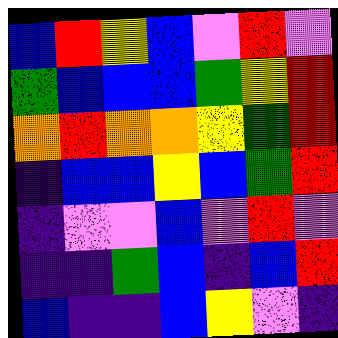[["blue", "red", "yellow", "blue", "violet", "red", "violet"], ["green", "blue", "blue", "blue", "green", "yellow", "red"], ["orange", "red", "orange", "orange", "yellow", "green", "red"], ["indigo", "blue", "blue", "yellow", "blue", "green", "red"], ["indigo", "violet", "violet", "blue", "violet", "red", "violet"], ["indigo", "indigo", "green", "blue", "indigo", "blue", "red"], ["blue", "indigo", "indigo", "blue", "yellow", "violet", "indigo"]]